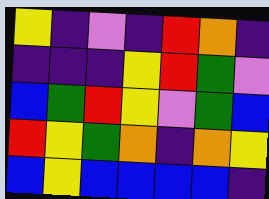[["yellow", "indigo", "violet", "indigo", "red", "orange", "indigo"], ["indigo", "indigo", "indigo", "yellow", "red", "green", "violet"], ["blue", "green", "red", "yellow", "violet", "green", "blue"], ["red", "yellow", "green", "orange", "indigo", "orange", "yellow"], ["blue", "yellow", "blue", "blue", "blue", "blue", "indigo"]]